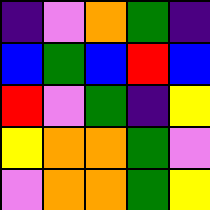[["indigo", "violet", "orange", "green", "indigo"], ["blue", "green", "blue", "red", "blue"], ["red", "violet", "green", "indigo", "yellow"], ["yellow", "orange", "orange", "green", "violet"], ["violet", "orange", "orange", "green", "yellow"]]